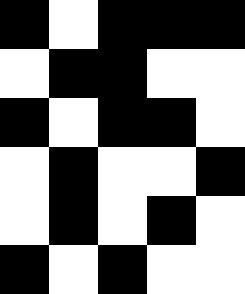[["black", "white", "black", "black", "black"], ["white", "black", "black", "white", "white"], ["black", "white", "black", "black", "white"], ["white", "black", "white", "white", "black"], ["white", "black", "white", "black", "white"], ["black", "white", "black", "white", "white"]]